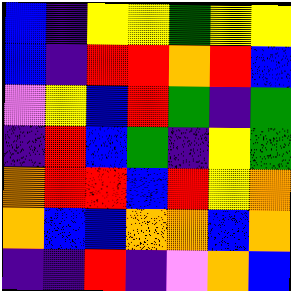[["blue", "indigo", "yellow", "yellow", "green", "yellow", "yellow"], ["blue", "indigo", "red", "red", "orange", "red", "blue"], ["violet", "yellow", "blue", "red", "green", "indigo", "green"], ["indigo", "red", "blue", "green", "indigo", "yellow", "green"], ["orange", "red", "red", "blue", "red", "yellow", "orange"], ["orange", "blue", "blue", "orange", "orange", "blue", "orange"], ["indigo", "indigo", "red", "indigo", "violet", "orange", "blue"]]